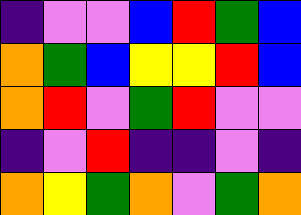[["indigo", "violet", "violet", "blue", "red", "green", "blue"], ["orange", "green", "blue", "yellow", "yellow", "red", "blue"], ["orange", "red", "violet", "green", "red", "violet", "violet"], ["indigo", "violet", "red", "indigo", "indigo", "violet", "indigo"], ["orange", "yellow", "green", "orange", "violet", "green", "orange"]]